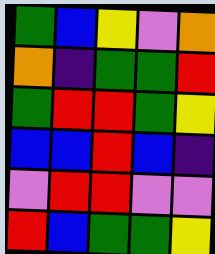[["green", "blue", "yellow", "violet", "orange"], ["orange", "indigo", "green", "green", "red"], ["green", "red", "red", "green", "yellow"], ["blue", "blue", "red", "blue", "indigo"], ["violet", "red", "red", "violet", "violet"], ["red", "blue", "green", "green", "yellow"]]